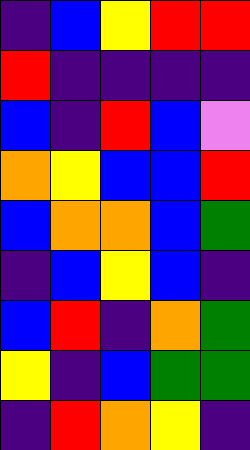[["indigo", "blue", "yellow", "red", "red"], ["red", "indigo", "indigo", "indigo", "indigo"], ["blue", "indigo", "red", "blue", "violet"], ["orange", "yellow", "blue", "blue", "red"], ["blue", "orange", "orange", "blue", "green"], ["indigo", "blue", "yellow", "blue", "indigo"], ["blue", "red", "indigo", "orange", "green"], ["yellow", "indigo", "blue", "green", "green"], ["indigo", "red", "orange", "yellow", "indigo"]]